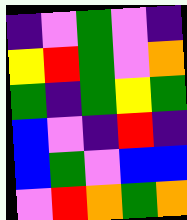[["indigo", "violet", "green", "violet", "indigo"], ["yellow", "red", "green", "violet", "orange"], ["green", "indigo", "green", "yellow", "green"], ["blue", "violet", "indigo", "red", "indigo"], ["blue", "green", "violet", "blue", "blue"], ["violet", "red", "orange", "green", "orange"]]